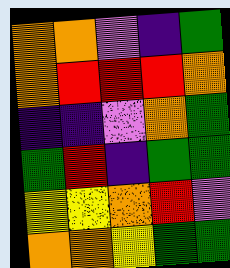[["orange", "orange", "violet", "indigo", "green"], ["orange", "red", "red", "red", "orange"], ["indigo", "indigo", "violet", "orange", "green"], ["green", "red", "indigo", "green", "green"], ["yellow", "yellow", "orange", "red", "violet"], ["orange", "orange", "yellow", "green", "green"]]